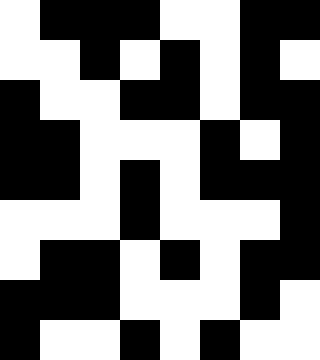[["white", "black", "black", "black", "white", "white", "black", "black"], ["white", "white", "black", "white", "black", "white", "black", "white"], ["black", "white", "white", "black", "black", "white", "black", "black"], ["black", "black", "white", "white", "white", "black", "white", "black"], ["black", "black", "white", "black", "white", "black", "black", "black"], ["white", "white", "white", "black", "white", "white", "white", "black"], ["white", "black", "black", "white", "black", "white", "black", "black"], ["black", "black", "black", "white", "white", "white", "black", "white"], ["black", "white", "white", "black", "white", "black", "white", "white"]]